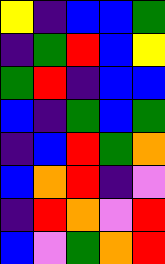[["yellow", "indigo", "blue", "blue", "green"], ["indigo", "green", "red", "blue", "yellow"], ["green", "red", "indigo", "blue", "blue"], ["blue", "indigo", "green", "blue", "green"], ["indigo", "blue", "red", "green", "orange"], ["blue", "orange", "red", "indigo", "violet"], ["indigo", "red", "orange", "violet", "red"], ["blue", "violet", "green", "orange", "red"]]